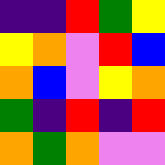[["indigo", "indigo", "red", "green", "yellow"], ["yellow", "orange", "violet", "red", "blue"], ["orange", "blue", "violet", "yellow", "orange"], ["green", "indigo", "red", "indigo", "red"], ["orange", "green", "orange", "violet", "violet"]]